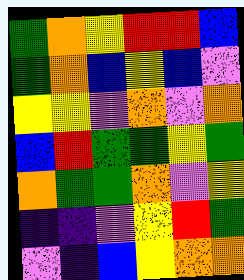[["green", "orange", "yellow", "red", "red", "blue"], ["green", "orange", "blue", "yellow", "blue", "violet"], ["yellow", "yellow", "violet", "orange", "violet", "orange"], ["blue", "red", "green", "green", "yellow", "green"], ["orange", "green", "green", "orange", "violet", "yellow"], ["indigo", "indigo", "violet", "yellow", "red", "green"], ["violet", "indigo", "blue", "yellow", "orange", "orange"]]